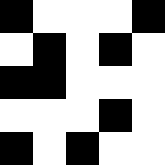[["black", "white", "white", "white", "black"], ["white", "black", "white", "black", "white"], ["black", "black", "white", "white", "white"], ["white", "white", "white", "black", "white"], ["black", "white", "black", "white", "white"]]